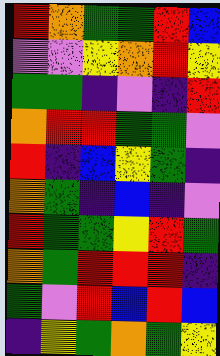[["red", "orange", "green", "green", "red", "blue"], ["violet", "violet", "yellow", "orange", "red", "yellow"], ["green", "green", "indigo", "violet", "indigo", "red"], ["orange", "red", "red", "green", "green", "violet"], ["red", "indigo", "blue", "yellow", "green", "indigo"], ["orange", "green", "indigo", "blue", "indigo", "violet"], ["red", "green", "green", "yellow", "red", "green"], ["orange", "green", "red", "red", "red", "indigo"], ["green", "violet", "red", "blue", "red", "blue"], ["indigo", "yellow", "green", "orange", "green", "yellow"]]